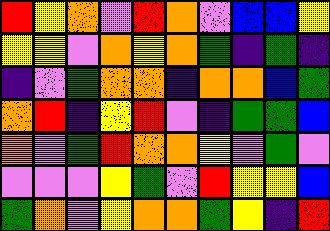[["red", "yellow", "orange", "violet", "red", "orange", "violet", "blue", "blue", "yellow"], ["yellow", "yellow", "violet", "orange", "yellow", "orange", "green", "indigo", "green", "indigo"], ["indigo", "violet", "green", "orange", "orange", "indigo", "orange", "orange", "blue", "green"], ["orange", "red", "indigo", "yellow", "red", "violet", "indigo", "green", "green", "blue"], ["orange", "violet", "green", "red", "orange", "orange", "yellow", "violet", "green", "violet"], ["violet", "violet", "violet", "yellow", "green", "violet", "red", "yellow", "yellow", "blue"], ["green", "orange", "violet", "yellow", "orange", "orange", "green", "yellow", "indigo", "red"]]